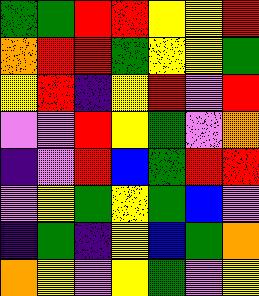[["green", "green", "red", "red", "yellow", "yellow", "red"], ["orange", "red", "red", "green", "yellow", "yellow", "green"], ["yellow", "red", "indigo", "yellow", "red", "violet", "red"], ["violet", "violet", "red", "yellow", "green", "violet", "orange"], ["indigo", "violet", "red", "blue", "green", "red", "red"], ["violet", "yellow", "green", "yellow", "green", "blue", "violet"], ["indigo", "green", "indigo", "yellow", "blue", "green", "orange"], ["orange", "yellow", "violet", "yellow", "green", "violet", "yellow"]]